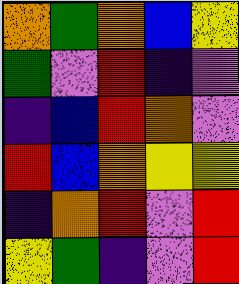[["orange", "green", "orange", "blue", "yellow"], ["green", "violet", "red", "indigo", "violet"], ["indigo", "blue", "red", "orange", "violet"], ["red", "blue", "orange", "yellow", "yellow"], ["indigo", "orange", "red", "violet", "red"], ["yellow", "green", "indigo", "violet", "red"]]